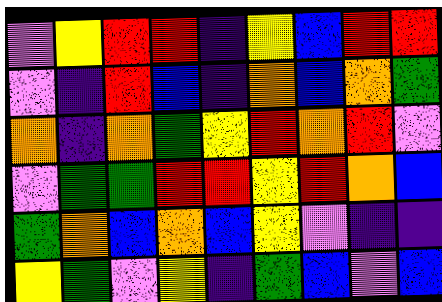[["violet", "yellow", "red", "red", "indigo", "yellow", "blue", "red", "red"], ["violet", "indigo", "red", "blue", "indigo", "orange", "blue", "orange", "green"], ["orange", "indigo", "orange", "green", "yellow", "red", "orange", "red", "violet"], ["violet", "green", "green", "red", "red", "yellow", "red", "orange", "blue"], ["green", "orange", "blue", "orange", "blue", "yellow", "violet", "indigo", "indigo"], ["yellow", "green", "violet", "yellow", "indigo", "green", "blue", "violet", "blue"]]